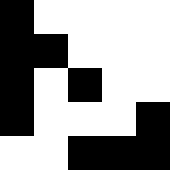[["black", "white", "white", "white", "white"], ["black", "black", "white", "white", "white"], ["black", "white", "black", "white", "white"], ["black", "white", "white", "white", "black"], ["white", "white", "black", "black", "black"]]